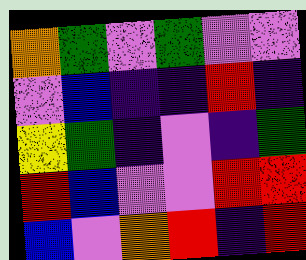[["orange", "green", "violet", "green", "violet", "violet"], ["violet", "blue", "indigo", "indigo", "red", "indigo"], ["yellow", "green", "indigo", "violet", "indigo", "green"], ["red", "blue", "violet", "violet", "red", "red"], ["blue", "violet", "orange", "red", "indigo", "red"]]